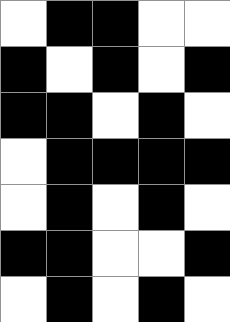[["white", "black", "black", "white", "white"], ["black", "white", "black", "white", "black"], ["black", "black", "white", "black", "white"], ["white", "black", "black", "black", "black"], ["white", "black", "white", "black", "white"], ["black", "black", "white", "white", "black"], ["white", "black", "white", "black", "white"]]